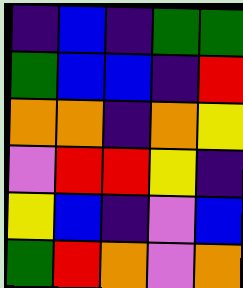[["indigo", "blue", "indigo", "green", "green"], ["green", "blue", "blue", "indigo", "red"], ["orange", "orange", "indigo", "orange", "yellow"], ["violet", "red", "red", "yellow", "indigo"], ["yellow", "blue", "indigo", "violet", "blue"], ["green", "red", "orange", "violet", "orange"]]